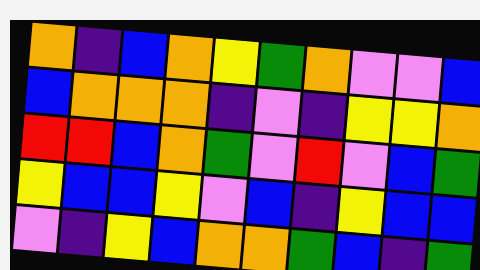[["orange", "indigo", "blue", "orange", "yellow", "green", "orange", "violet", "violet", "blue"], ["blue", "orange", "orange", "orange", "indigo", "violet", "indigo", "yellow", "yellow", "orange"], ["red", "red", "blue", "orange", "green", "violet", "red", "violet", "blue", "green"], ["yellow", "blue", "blue", "yellow", "violet", "blue", "indigo", "yellow", "blue", "blue"], ["violet", "indigo", "yellow", "blue", "orange", "orange", "green", "blue", "indigo", "green"]]